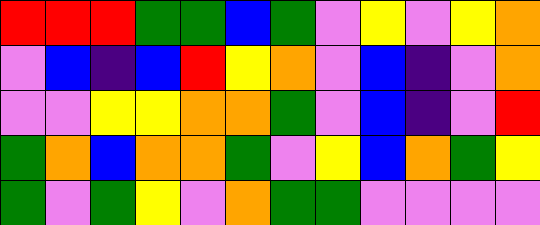[["red", "red", "red", "green", "green", "blue", "green", "violet", "yellow", "violet", "yellow", "orange"], ["violet", "blue", "indigo", "blue", "red", "yellow", "orange", "violet", "blue", "indigo", "violet", "orange"], ["violet", "violet", "yellow", "yellow", "orange", "orange", "green", "violet", "blue", "indigo", "violet", "red"], ["green", "orange", "blue", "orange", "orange", "green", "violet", "yellow", "blue", "orange", "green", "yellow"], ["green", "violet", "green", "yellow", "violet", "orange", "green", "green", "violet", "violet", "violet", "violet"]]